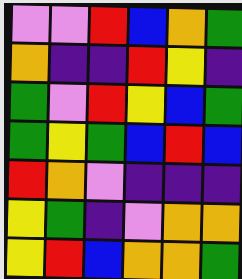[["violet", "violet", "red", "blue", "orange", "green"], ["orange", "indigo", "indigo", "red", "yellow", "indigo"], ["green", "violet", "red", "yellow", "blue", "green"], ["green", "yellow", "green", "blue", "red", "blue"], ["red", "orange", "violet", "indigo", "indigo", "indigo"], ["yellow", "green", "indigo", "violet", "orange", "orange"], ["yellow", "red", "blue", "orange", "orange", "green"]]